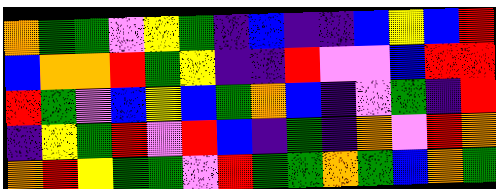[["orange", "green", "green", "violet", "yellow", "green", "indigo", "blue", "indigo", "indigo", "blue", "yellow", "blue", "red"], ["blue", "orange", "orange", "red", "green", "yellow", "indigo", "indigo", "red", "violet", "violet", "blue", "red", "red"], ["red", "green", "violet", "blue", "yellow", "blue", "green", "orange", "blue", "indigo", "violet", "green", "indigo", "red"], ["indigo", "yellow", "green", "red", "violet", "red", "blue", "indigo", "green", "indigo", "orange", "violet", "red", "orange"], ["orange", "red", "yellow", "green", "green", "violet", "red", "green", "green", "orange", "green", "blue", "orange", "green"]]